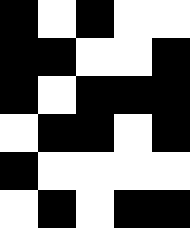[["black", "white", "black", "white", "white"], ["black", "black", "white", "white", "black"], ["black", "white", "black", "black", "black"], ["white", "black", "black", "white", "black"], ["black", "white", "white", "white", "white"], ["white", "black", "white", "black", "black"]]